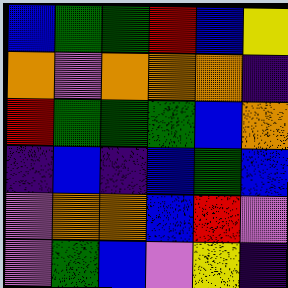[["blue", "green", "green", "red", "blue", "yellow"], ["orange", "violet", "orange", "orange", "orange", "indigo"], ["red", "green", "green", "green", "blue", "orange"], ["indigo", "blue", "indigo", "blue", "green", "blue"], ["violet", "orange", "orange", "blue", "red", "violet"], ["violet", "green", "blue", "violet", "yellow", "indigo"]]